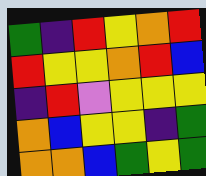[["green", "indigo", "red", "yellow", "orange", "red"], ["red", "yellow", "yellow", "orange", "red", "blue"], ["indigo", "red", "violet", "yellow", "yellow", "yellow"], ["orange", "blue", "yellow", "yellow", "indigo", "green"], ["orange", "orange", "blue", "green", "yellow", "green"]]